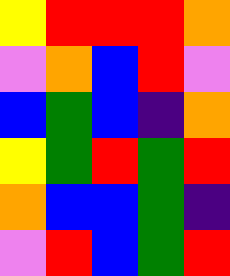[["yellow", "red", "red", "red", "orange"], ["violet", "orange", "blue", "red", "violet"], ["blue", "green", "blue", "indigo", "orange"], ["yellow", "green", "red", "green", "red"], ["orange", "blue", "blue", "green", "indigo"], ["violet", "red", "blue", "green", "red"]]